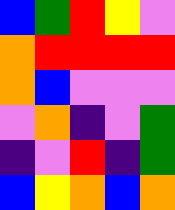[["blue", "green", "red", "yellow", "violet"], ["orange", "red", "red", "red", "red"], ["orange", "blue", "violet", "violet", "violet"], ["violet", "orange", "indigo", "violet", "green"], ["indigo", "violet", "red", "indigo", "green"], ["blue", "yellow", "orange", "blue", "orange"]]